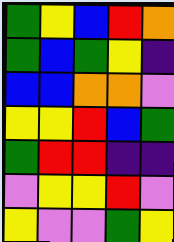[["green", "yellow", "blue", "red", "orange"], ["green", "blue", "green", "yellow", "indigo"], ["blue", "blue", "orange", "orange", "violet"], ["yellow", "yellow", "red", "blue", "green"], ["green", "red", "red", "indigo", "indigo"], ["violet", "yellow", "yellow", "red", "violet"], ["yellow", "violet", "violet", "green", "yellow"]]